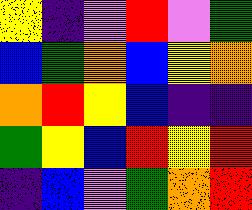[["yellow", "indigo", "violet", "red", "violet", "green"], ["blue", "green", "orange", "blue", "yellow", "orange"], ["orange", "red", "yellow", "blue", "indigo", "indigo"], ["green", "yellow", "blue", "red", "yellow", "red"], ["indigo", "blue", "violet", "green", "orange", "red"]]